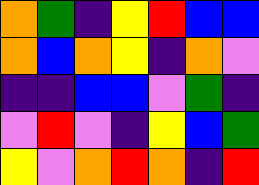[["orange", "green", "indigo", "yellow", "red", "blue", "blue"], ["orange", "blue", "orange", "yellow", "indigo", "orange", "violet"], ["indigo", "indigo", "blue", "blue", "violet", "green", "indigo"], ["violet", "red", "violet", "indigo", "yellow", "blue", "green"], ["yellow", "violet", "orange", "red", "orange", "indigo", "red"]]